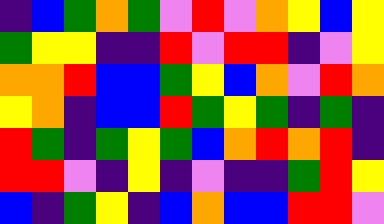[["indigo", "blue", "green", "orange", "green", "violet", "red", "violet", "orange", "yellow", "blue", "yellow"], ["green", "yellow", "yellow", "indigo", "indigo", "red", "violet", "red", "red", "indigo", "violet", "yellow"], ["orange", "orange", "red", "blue", "blue", "green", "yellow", "blue", "orange", "violet", "red", "orange"], ["yellow", "orange", "indigo", "blue", "blue", "red", "green", "yellow", "green", "indigo", "green", "indigo"], ["red", "green", "indigo", "green", "yellow", "green", "blue", "orange", "red", "orange", "red", "indigo"], ["red", "red", "violet", "indigo", "yellow", "indigo", "violet", "indigo", "indigo", "green", "red", "yellow"], ["blue", "indigo", "green", "yellow", "indigo", "blue", "orange", "blue", "blue", "red", "red", "violet"]]